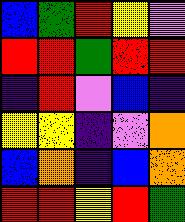[["blue", "green", "red", "yellow", "violet"], ["red", "red", "green", "red", "red"], ["indigo", "red", "violet", "blue", "indigo"], ["yellow", "yellow", "indigo", "violet", "orange"], ["blue", "orange", "indigo", "blue", "orange"], ["red", "red", "yellow", "red", "green"]]